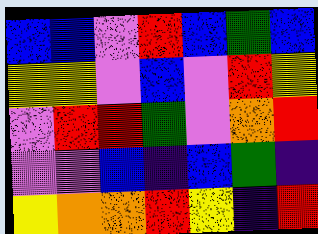[["blue", "blue", "violet", "red", "blue", "green", "blue"], ["yellow", "yellow", "violet", "blue", "violet", "red", "yellow"], ["violet", "red", "red", "green", "violet", "orange", "red"], ["violet", "violet", "blue", "indigo", "blue", "green", "indigo"], ["yellow", "orange", "orange", "red", "yellow", "indigo", "red"]]